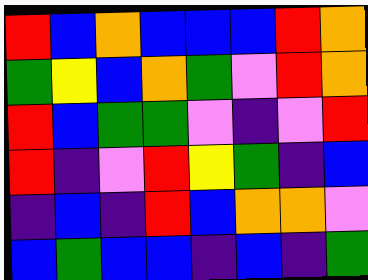[["red", "blue", "orange", "blue", "blue", "blue", "red", "orange"], ["green", "yellow", "blue", "orange", "green", "violet", "red", "orange"], ["red", "blue", "green", "green", "violet", "indigo", "violet", "red"], ["red", "indigo", "violet", "red", "yellow", "green", "indigo", "blue"], ["indigo", "blue", "indigo", "red", "blue", "orange", "orange", "violet"], ["blue", "green", "blue", "blue", "indigo", "blue", "indigo", "green"]]